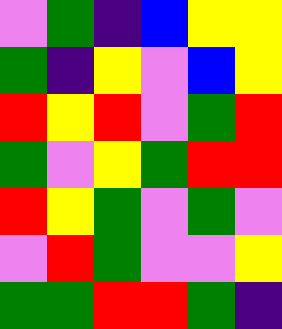[["violet", "green", "indigo", "blue", "yellow", "yellow"], ["green", "indigo", "yellow", "violet", "blue", "yellow"], ["red", "yellow", "red", "violet", "green", "red"], ["green", "violet", "yellow", "green", "red", "red"], ["red", "yellow", "green", "violet", "green", "violet"], ["violet", "red", "green", "violet", "violet", "yellow"], ["green", "green", "red", "red", "green", "indigo"]]